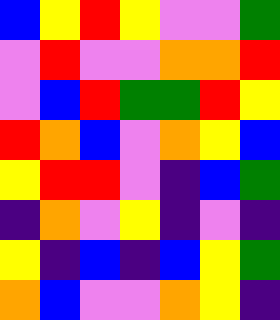[["blue", "yellow", "red", "yellow", "violet", "violet", "green"], ["violet", "red", "violet", "violet", "orange", "orange", "red"], ["violet", "blue", "red", "green", "green", "red", "yellow"], ["red", "orange", "blue", "violet", "orange", "yellow", "blue"], ["yellow", "red", "red", "violet", "indigo", "blue", "green"], ["indigo", "orange", "violet", "yellow", "indigo", "violet", "indigo"], ["yellow", "indigo", "blue", "indigo", "blue", "yellow", "green"], ["orange", "blue", "violet", "violet", "orange", "yellow", "indigo"]]